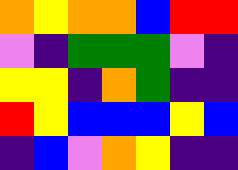[["orange", "yellow", "orange", "orange", "blue", "red", "red"], ["violet", "indigo", "green", "green", "green", "violet", "indigo"], ["yellow", "yellow", "indigo", "orange", "green", "indigo", "indigo"], ["red", "yellow", "blue", "blue", "blue", "yellow", "blue"], ["indigo", "blue", "violet", "orange", "yellow", "indigo", "indigo"]]